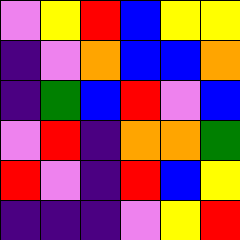[["violet", "yellow", "red", "blue", "yellow", "yellow"], ["indigo", "violet", "orange", "blue", "blue", "orange"], ["indigo", "green", "blue", "red", "violet", "blue"], ["violet", "red", "indigo", "orange", "orange", "green"], ["red", "violet", "indigo", "red", "blue", "yellow"], ["indigo", "indigo", "indigo", "violet", "yellow", "red"]]